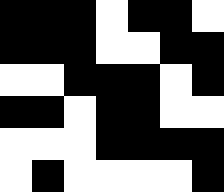[["black", "black", "black", "white", "black", "black", "white"], ["black", "black", "black", "white", "white", "black", "black"], ["white", "white", "black", "black", "black", "white", "black"], ["black", "black", "white", "black", "black", "white", "white"], ["white", "white", "white", "black", "black", "black", "black"], ["white", "black", "white", "white", "white", "white", "black"]]